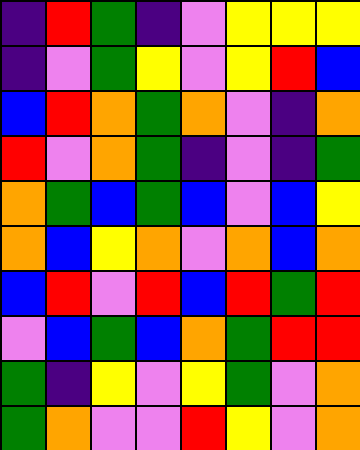[["indigo", "red", "green", "indigo", "violet", "yellow", "yellow", "yellow"], ["indigo", "violet", "green", "yellow", "violet", "yellow", "red", "blue"], ["blue", "red", "orange", "green", "orange", "violet", "indigo", "orange"], ["red", "violet", "orange", "green", "indigo", "violet", "indigo", "green"], ["orange", "green", "blue", "green", "blue", "violet", "blue", "yellow"], ["orange", "blue", "yellow", "orange", "violet", "orange", "blue", "orange"], ["blue", "red", "violet", "red", "blue", "red", "green", "red"], ["violet", "blue", "green", "blue", "orange", "green", "red", "red"], ["green", "indigo", "yellow", "violet", "yellow", "green", "violet", "orange"], ["green", "orange", "violet", "violet", "red", "yellow", "violet", "orange"]]